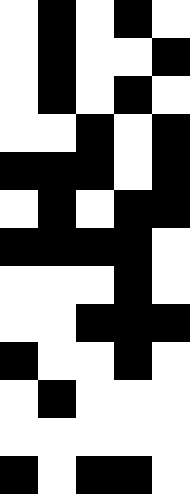[["white", "black", "white", "black", "white"], ["white", "black", "white", "white", "black"], ["white", "black", "white", "black", "white"], ["white", "white", "black", "white", "black"], ["black", "black", "black", "white", "black"], ["white", "black", "white", "black", "black"], ["black", "black", "black", "black", "white"], ["white", "white", "white", "black", "white"], ["white", "white", "black", "black", "black"], ["black", "white", "white", "black", "white"], ["white", "black", "white", "white", "white"], ["white", "white", "white", "white", "white"], ["black", "white", "black", "black", "white"]]